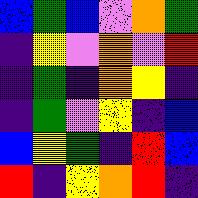[["blue", "green", "blue", "violet", "orange", "green"], ["indigo", "yellow", "violet", "orange", "violet", "red"], ["indigo", "green", "indigo", "orange", "yellow", "indigo"], ["indigo", "green", "violet", "yellow", "indigo", "blue"], ["blue", "yellow", "green", "indigo", "red", "blue"], ["red", "indigo", "yellow", "orange", "red", "indigo"]]